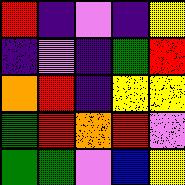[["red", "indigo", "violet", "indigo", "yellow"], ["indigo", "violet", "indigo", "green", "red"], ["orange", "red", "indigo", "yellow", "yellow"], ["green", "red", "orange", "red", "violet"], ["green", "green", "violet", "blue", "yellow"]]